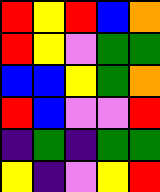[["red", "yellow", "red", "blue", "orange"], ["red", "yellow", "violet", "green", "green"], ["blue", "blue", "yellow", "green", "orange"], ["red", "blue", "violet", "violet", "red"], ["indigo", "green", "indigo", "green", "green"], ["yellow", "indigo", "violet", "yellow", "red"]]